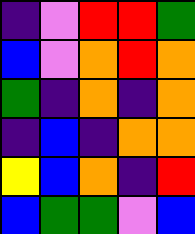[["indigo", "violet", "red", "red", "green"], ["blue", "violet", "orange", "red", "orange"], ["green", "indigo", "orange", "indigo", "orange"], ["indigo", "blue", "indigo", "orange", "orange"], ["yellow", "blue", "orange", "indigo", "red"], ["blue", "green", "green", "violet", "blue"]]